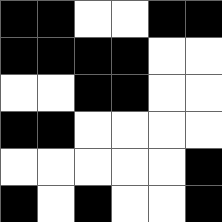[["black", "black", "white", "white", "black", "black"], ["black", "black", "black", "black", "white", "white"], ["white", "white", "black", "black", "white", "white"], ["black", "black", "white", "white", "white", "white"], ["white", "white", "white", "white", "white", "black"], ["black", "white", "black", "white", "white", "black"]]